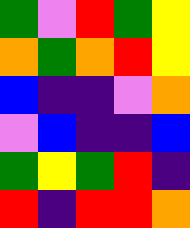[["green", "violet", "red", "green", "yellow"], ["orange", "green", "orange", "red", "yellow"], ["blue", "indigo", "indigo", "violet", "orange"], ["violet", "blue", "indigo", "indigo", "blue"], ["green", "yellow", "green", "red", "indigo"], ["red", "indigo", "red", "red", "orange"]]